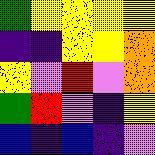[["green", "yellow", "yellow", "yellow", "yellow"], ["indigo", "indigo", "yellow", "yellow", "orange"], ["yellow", "violet", "red", "violet", "orange"], ["green", "red", "violet", "indigo", "yellow"], ["blue", "indigo", "blue", "indigo", "violet"]]